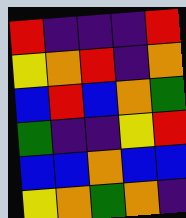[["red", "indigo", "indigo", "indigo", "red"], ["yellow", "orange", "red", "indigo", "orange"], ["blue", "red", "blue", "orange", "green"], ["green", "indigo", "indigo", "yellow", "red"], ["blue", "blue", "orange", "blue", "blue"], ["yellow", "orange", "green", "orange", "indigo"]]